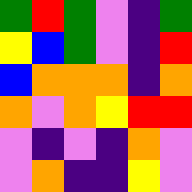[["green", "red", "green", "violet", "indigo", "green"], ["yellow", "blue", "green", "violet", "indigo", "red"], ["blue", "orange", "orange", "orange", "indigo", "orange"], ["orange", "violet", "orange", "yellow", "red", "red"], ["violet", "indigo", "violet", "indigo", "orange", "violet"], ["violet", "orange", "indigo", "indigo", "yellow", "violet"]]